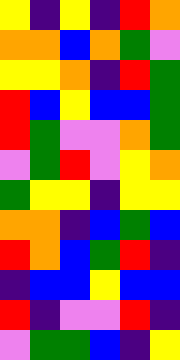[["yellow", "indigo", "yellow", "indigo", "red", "orange"], ["orange", "orange", "blue", "orange", "green", "violet"], ["yellow", "yellow", "orange", "indigo", "red", "green"], ["red", "blue", "yellow", "blue", "blue", "green"], ["red", "green", "violet", "violet", "orange", "green"], ["violet", "green", "red", "violet", "yellow", "orange"], ["green", "yellow", "yellow", "indigo", "yellow", "yellow"], ["orange", "orange", "indigo", "blue", "green", "blue"], ["red", "orange", "blue", "green", "red", "indigo"], ["indigo", "blue", "blue", "yellow", "blue", "blue"], ["red", "indigo", "violet", "violet", "red", "indigo"], ["violet", "green", "green", "blue", "indigo", "yellow"]]